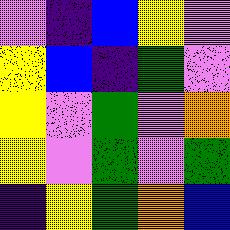[["violet", "indigo", "blue", "yellow", "violet"], ["yellow", "blue", "indigo", "green", "violet"], ["yellow", "violet", "green", "violet", "orange"], ["yellow", "violet", "green", "violet", "green"], ["indigo", "yellow", "green", "orange", "blue"]]